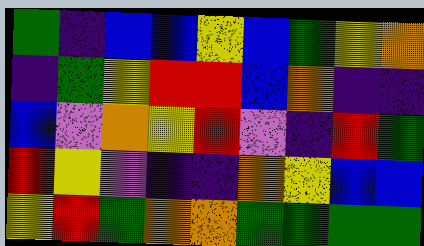[["green", "indigo", "blue", "blue", "yellow", "blue", "green", "yellow", "orange"], ["indigo", "green", "yellow", "red", "red", "blue", "orange", "indigo", "indigo"], ["blue", "violet", "orange", "yellow", "red", "violet", "indigo", "red", "green"], ["red", "yellow", "violet", "indigo", "indigo", "orange", "yellow", "blue", "blue"], ["yellow", "red", "green", "orange", "orange", "green", "green", "green", "green"]]